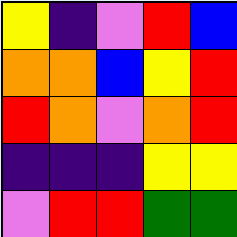[["yellow", "indigo", "violet", "red", "blue"], ["orange", "orange", "blue", "yellow", "red"], ["red", "orange", "violet", "orange", "red"], ["indigo", "indigo", "indigo", "yellow", "yellow"], ["violet", "red", "red", "green", "green"]]